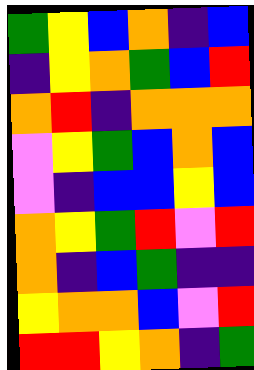[["green", "yellow", "blue", "orange", "indigo", "blue"], ["indigo", "yellow", "orange", "green", "blue", "red"], ["orange", "red", "indigo", "orange", "orange", "orange"], ["violet", "yellow", "green", "blue", "orange", "blue"], ["violet", "indigo", "blue", "blue", "yellow", "blue"], ["orange", "yellow", "green", "red", "violet", "red"], ["orange", "indigo", "blue", "green", "indigo", "indigo"], ["yellow", "orange", "orange", "blue", "violet", "red"], ["red", "red", "yellow", "orange", "indigo", "green"]]